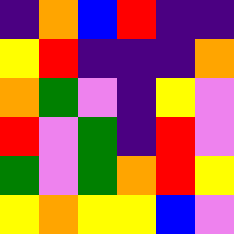[["indigo", "orange", "blue", "red", "indigo", "indigo"], ["yellow", "red", "indigo", "indigo", "indigo", "orange"], ["orange", "green", "violet", "indigo", "yellow", "violet"], ["red", "violet", "green", "indigo", "red", "violet"], ["green", "violet", "green", "orange", "red", "yellow"], ["yellow", "orange", "yellow", "yellow", "blue", "violet"]]